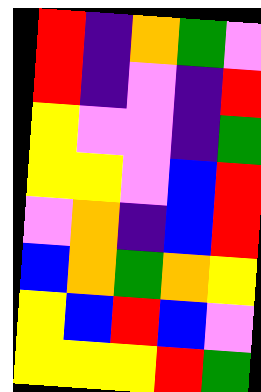[["red", "indigo", "orange", "green", "violet"], ["red", "indigo", "violet", "indigo", "red"], ["yellow", "violet", "violet", "indigo", "green"], ["yellow", "yellow", "violet", "blue", "red"], ["violet", "orange", "indigo", "blue", "red"], ["blue", "orange", "green", "orange", "yellow"], ["yellow", "blue", "red", "blue", "violet"], ["yellow", "yellow", "yellow", "red", "green"]]